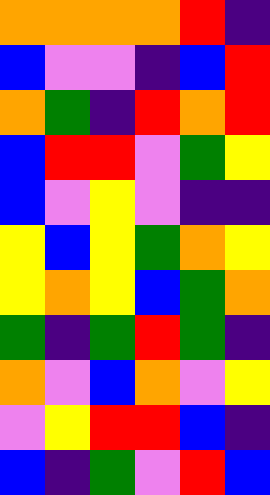[["orange", "orange", "orange", "orange", "red", "indigo"], ["blue", "violet", "violet", "indigo", "blue", "red"], ["orange", "green", "indigo", "red", "orange", "red"], ["blue", "red", "red", "violet", "green", "yellow"], ["blue", "violet", "yellow", "violet", "indigo", "indigo"], ["yellow", "blue", "yellow", "green", "orange", "yellow"], ["yellow", "orange", "yellow", "blue", "green", "orange"], ["green", "indigo", "green", "red", "green", "indigo"], ["orange", "violet", "blue", "orange", "violet", "yellow"], ["violet", "yellow", "red", "red", "blue", "indigo"], ["blue", "indigo", "green", "violet", "red", "blue"]]